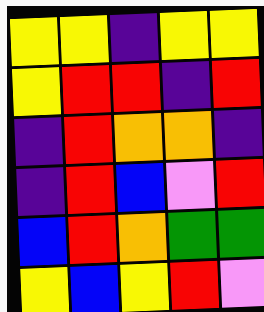[["yellow", "yellow", "indigo", "yellow", "yellow"], ["yellow", "red", "red", "indigo", "red"], ["indigo", "red", "orange", "orange", "indigo"], ["indigo", "red", "blue", "violet", "red"], ["blue", "red", "orange", "green", "green"], ["yellow", "blue", "yellow", "red", "violet"]]